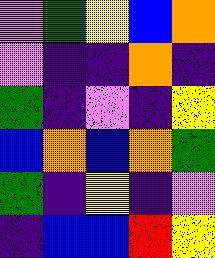[["violet", "green", "yellow", "blue", "orange"], ["violet", "indigo", "indigo", "orange", "indigo"], ["green", "indigo", "violet", "indigo", "yellow"], ["blue", "orange", "blue", "orange", "green"], ["green", "indigo", "yellow", "indigo", "violet"], ["indigo", "blue", "blue", "red", "yellow"]]